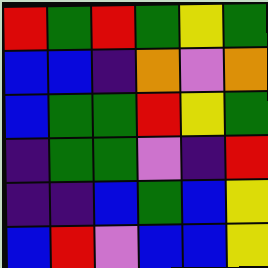[["red", "green", "red", "green", "yellow", "green"], ["blue", "blue", "indigo", "orange", "violet", "orange"], ["blue", "green", "green", "red", "yellow", "green"], ["indigo", "green", "green", "violet", "indigo", "red"], ["indigo", "indigo", "blue", "green", "blue", "yellow"], ["blue", "red", "violet", "blue", "blue", "yellow"]]